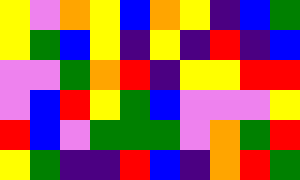[["yellow", "violet", "orange", "yellow", "blue", "orange", "yellow", "indigo", "blue", "green"], ["yellow", "green", "blue", "yellow", "indigo", "yellow", "indigo", "red", "indigo", "blue"], ["violet", "violet", "green", "orange", "red", "indigo", "yellow", "yellow", "red", "red"], ["violet", "blue", "red", "yellow", "green", "blue", "violet", "violet", "violet", "yellow"], ["red", "blue", "violet", "green", "green", "green", "violet", "orange", "green", "red"], ["yellow", "green", "indigo", "indigo", "red", "blue", "indigo", "orange", "red", "green"]]